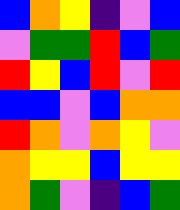[["blue", "orange", "yellow", "indigo", "violet", "blue"], ["violet", "green", "green", "red", "blue", "green"], ["red", "yellow", "blue", "red", "violet", "red"], ["blue", "blue", "violet", "blue", "orange", "orange"], ["red", "orange", "violet", "orange", "yellow", "violet"], ["orange", "yellow", "yellow", "blue", "yellow", "yellow"], ["orange", "green", "violet", "indigo", "blue", "green"]]